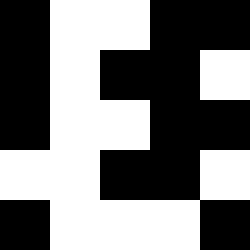[["black", "white", "white", "black", "black"], ["black", "white", "black", "black", "white"], ["black", "white", "white", "black", "black"], ["white", "white", "black", "black", "white"], ["black", "white", "white", "white", "black"]]